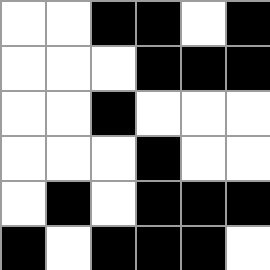[["white", "white", "black", "black", "white", "black"], ["white", "white", "white", "black", "black", "black"], ["white", "white", "black", "white", "white", "white"], ["white", "white", "white", "black", "white", "white"], ["white", "black", "white", "black", "black", "black"], ["black", "white", "black", "black", "black", "white"]]